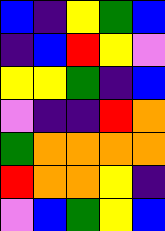[["blue", "indigo", "yellow", "green", "blue"], ["indigo", "blue", "red", "yellow", "violet"], ["yellow", "yellow", "green", "indigo", "blue"], ["violet", "indigo", "indigo", "red", "orange"], ["green", "orange", "orange", "orange", "orange"], ["red", "orange", "orange", "yellow", "indigo"], ["violet", "blue", "green", "yellow", "blue"]]